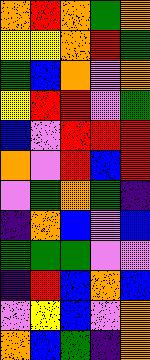[["orange", "red", "orange", "green", "orange"], ["yellow", "yellow", "orange", "red", "green"], ["green", "blue", "orange", "violet", "orange"], ["yellow", "red", "red", "violet", "green"], ["blue", "violet", "red", "red", "red"], ["orange", "violet", "red", "blue", "red"], ["violet", "green", "orange", "green", "indigo"], ["indigo", "orange", "blue", "violet", "blue"], ["green", "green", "green", "violet", "violet"], ["indigo", "red", "blue", "orange", "blue"], ["violet", "yellow", "blue", "violet", "orange"], ["orange", "blue", "green", "indigo", "orange"]]